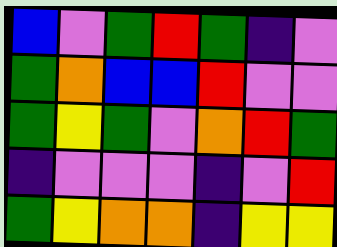[["blue", "violet", "green", "red", "green", "indigo", "violet"], ["green", "orange", "blue", "blue", "red", "violet", "violet"], ["green", "yellow", "green", "violet", "orange", "red", "green"], ["indigo", "violet", "violet", "violet", "indigo", "violet", "red"], ["green", "yellow", "orange", "orange", "indigo", "yellow", "yellow"]]